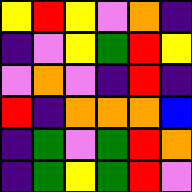[["yellow", "red", "yellow", "violet", "orange", "indigo"], ["indigo", "violet", "yellow", "green", "red", "yellow"], ["violet", "orange", "violet", "indigo", "red", "indigo"], ["red", "indigo", "orange", "orange", "orange", "blue"], ["indigo", "green", "violet", "green", "red", "orange"], ["indigo", "green", "yellow", "green", "red", "violet"]]